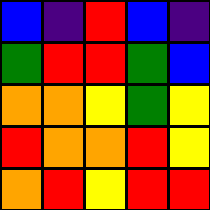[["blue", "indigo", "red", "blue", "indigo"], ["green", "red", "red", "green", "blue"], ["orange", "orange", "yellow", "green", "yellow"], ["red", "orange", "orange", "red", "yellow"], ["orange", "red", "yellow", "red", "red"]]